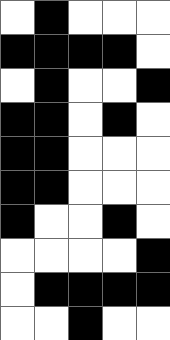[["white", "black", "white", "white", "white"], ["black", "black", "black", "black", "white"], ["white", "black", "white", "white", "black"], ["black", "black", "white", "black", "white"], ["black", "black", "white", "white", "white"], ["black", "black", "white", "white", "white"], ["black", "white", "white", "black", "white"], ["white", "white", "white", "white", "black"], ["white", "black", "black", "black", "black"], ["white", "white", "black", "white", "white"]]